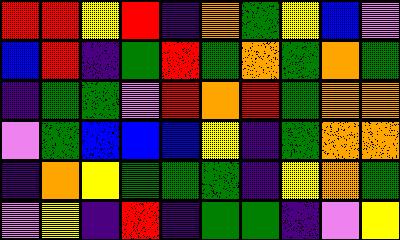[["red", "red", "yellow", "red", "indigo", "orange", "green", "yellow", "blue", "violet"], ["blue", "red", "indigo", "green", "red", "green", "orange", "green", "orange", "green"], ["indigo", "green", "green", "violet", "red", "orange", "red", "green", "orange", "orange"], ["violet", "green", "blue", "blue", "blue", "yellow", "indigo", "green", "orange", "orange"], ["indigo", "orange", "yellow", "green", "green", "green", "indigo", "yellow", "orange", "green"], ["violet", "yellow", "indigo", "red", "indigo", "green", "green", "indigo", "violet", "yellow"]]